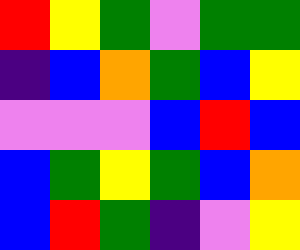[["red", "yellow", "green", "violet", "green", "green"], ["indigo", "blue", "orange", "green", "blue", "yellow"], ["violet", "violet", "violet", "blue", "red", "blue"], ["blue", "green", "yellow", "green", "blue", "orange"], ["blue", "red", "green", "indigo", "violet", "yellow"]]